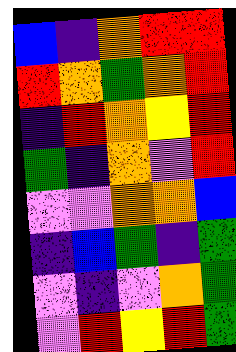[["blue", "indigo", "orange", "red", "red"], ["red", "orange", "green", "orange", "red"], ["indigo", "red", "orange", "yellow", "red"], ["green", "indigo", "orange", "violet", "red"], ["violet", "violet", "orange", "orange", "blue"], ["indigo", "blue", "green", "indigo", "green"], ["violet", "indigo", "violet", "orange", "green"], ["violet", "red", "yellow", "red", "green"]]